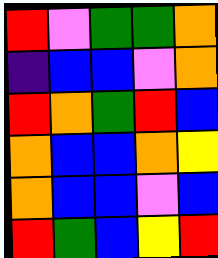[["red", "violet", "green", "green", "orange"], ["indigo", "blue", "blue", "violet", "orange"], ["red", "orange", "green", "red", "blue"], ["orange", "blue", "blue", "orange", "yellow"], ["orange", "blue", "blue", "violet", "blue"], ["red", "green", "blue", "yellow", "red"]]